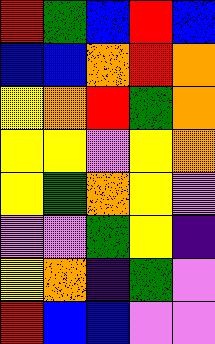[["red", "green", "blue", "red", "blue"], ["blue", "blue", "orange", "red", "orange"], ["yellow", "orange", "red", "green", "orange"], ["yellow", "yellow", "violet", "yellow", "orange"], ["yellow", "green", "orange", "yellow", "violet"], ["violet", "violet", "green", "yellow", "indigo"], ["yellow", "orange", "indigo", "green", "violet"], ["red", "blue", "blue", "violet", "violet"]]